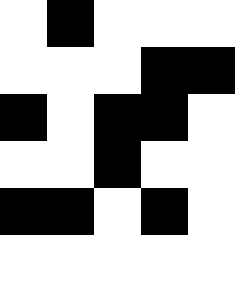[["white", "black", "white", "white", "white"], ["white", "white", "white", "black", "black"], ["black", "white", "black", "black", "white"], ["white", "white", "black", "white", "white"], ["black", "black", "white", "black", "white"], ["white", "white", "white", "white", "white"]]